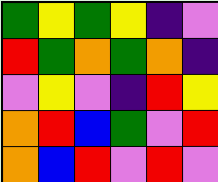[["green", "yellow", "green", "yellow", "indigo", "violet"], ["red", "green", "orange", "green", "orange", "indigo"], ["violet", "yellow", "violet", "indigo", "red", "yellow"], ["orange", "red", "blue", "green", "violet", "red"], ["orange", "blue", "red", "violet", "red", "violet"]]